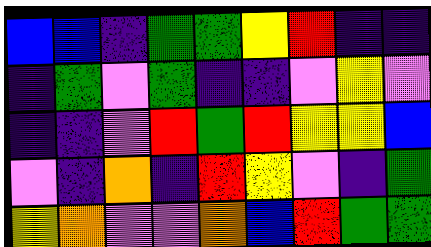[["blue", "blue", "indigo", "green", "green", "yellow", "red", "indigo", "indigo"], ["indigo", "green", "violet", "green", "indigo", "indigo", "violet", "yellow", "violet"], ["indigo", "indigo", "violet", "red", "green", "red", "yellow", "yellow", "blue"], ["violet", "indigo", "orange", "indigo", "red", "yellow", "violet", "indigo", "green"], ["yellow", "orange", "violet", "violet", "orange", "blue", "red", "green", "green"]]